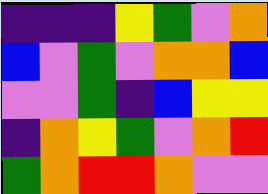[["indigo", "indigo", "indigo", "yellow", "green", "violet", "orange"], ["blue", "violet", "green", "violet", "orange", "orange", "blue"], ["violet", "violet", "green", "indigo", "blue", "yellow", "yellow"], ["indigo", "orange", "yellow", "green", "violet", "orange", "red"], ["green", "orange", "red", "red", "orange", "violet", "violet"]]